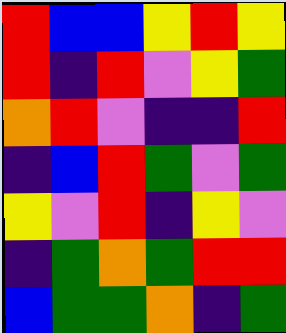[["red", "blue", "blue", "yellow", "red", "yellow"], ["red", "indigo", "red", "violet", "yellow", "green"], ["orange", "red", "violet", "indigo", "indigo", "red"], ["indigo", "blue", "red", "green", "violet", "green"], ["yellow", "violet", "red", "indigo", "yellow", "violet"], ["indigo", "green", "orange", "green", "red", "red"], ["blue", "green", "green", "orange", "indigo", "green"]]